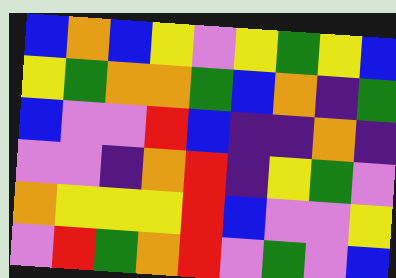[["blue", "orange", "blue", "yellow", "violet", "yellow", "green", "yellow", "blue"], ["yellow", "green", "orange", "orange", "green", "blue", "orange", "indigo", "green"], ["blue", "violet", "violet", "red", "blue", "indigo", "indigo", "orange", "indigo"], ["violet", "violet", "indigo", "orange", "red", "indigo", "yellow", "green", "violet"], ["orange", "yellow", "yellow", "yellow", "red", "blue", "violet", "violet", "yellow"], ["violet", "red", "green", "orange", "red", "violet", "green", "violet", "blue"]]